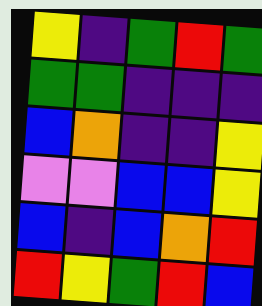[["yellow", "indigo", "green", "red", "green"], ["green", "green", "indigo", "indigo", "indigo"], ["blue", "orange", "indigo", "indigo", "yellow"], ["violet", "violet", "blue", "blue", "yellow"], ["blue", "indigo", "blue", "orange", "red"], ["red", "yellow", "green", "red", "blue"]]